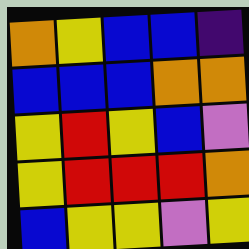[["orange", "yellow", "blue", "blue", "indigo"], ["blue", "blue", "blue", "orange", "orange"], ["yellow", "red", "yellow", "blue", "violet"], ["yellow", "red", "red", "red", "orange"], ["blue", "yellow", "yellow", "violet", "yellow"]]